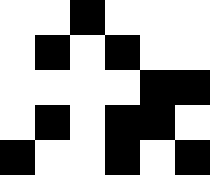[["white", "white", "black", "white", "white", "white"], ["white", "black", "white", "black", "white", "white"], ["white", "white", "white", "white", "black", "black"], ["white", "black", "white", "black", "black", "white"], ["black", "white", "white", "black", "white", "black"]]